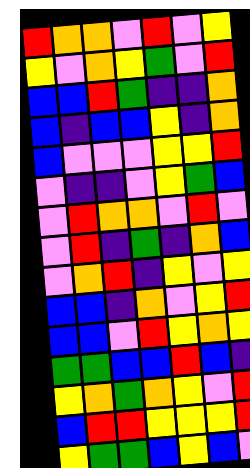[["red", "orange", "orange", "violet", "red", "violet", "yellow"], ["yellow", "violet", "orange", "yellow", "green", "violet", "red"], ["blue", "blue", "red", "green", "indigo", "indigo", "orange"], ["blue", "indigo", "blue", "blue", "yellow", "indigo", "orange"], ["blue", "violet", "violet", "violet", "yellow", "yellow", "red"], ["violet", "indigo", "indigo", "violet", "yellow", "green", "blue"], ["violet", "red", "orange", "orange", "violet", "red", "violet"], ["violet", "red", "indigo", "green", "indigo", "orange", "blue"], ["violet", "orange", "red", "indigo", "yellow", "violet", "yellow"], ["blue", "blue", "indigo", "orange", "violet", "yellow", "red"], ["blue", "blue", "violet", "red", "yellow", "orange", "yellow"], ["green", "green", "blue", "blue", "red", "blue", "indigo"], ["yellow", "orange", "green", "orange", "yellow", "violet", "red"], ["blue", "red", "red", "yellow", "yellow", "yellow", "red"], ["yellow", "green", "green", "blue", "yellow", "blue", "violet"]]